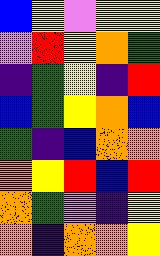[["blue", "yellow", "violet", "yellow", "yellow"], ["violet", "red", "yellow", "orange", "green"], ["indigo", "green", "yellow", "indigo", "red"], ["blue", "green", "yellow", "orange", "blue"], ["green", "indigo", "blue", "orange", "orange"], ["orange", "yellow", "red", "blue", "red"], ["orange", "green", "violet", "indigo", "yellow"], ["orange", "indigo", "orange", "orange", "yellow"]]